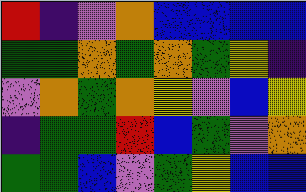[["red", "indigo", "violet", "orange", "blue", "blue", "blue", "blue"], ["green", "green", "orange", "green", "orange", "green", "yellow", "indigo"], ["violet", "orange", "green", "orange", "yellow", "violet", "blue", "yellow"], ["indigo", "green", "green", "red", "blue", "green", "violet", "orange"], ["green", "green", "blue", "violet", "green", "yellow", "blue", "blue"]]